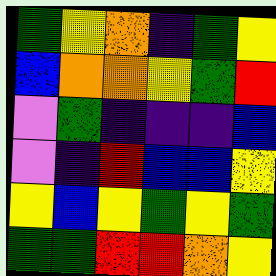[["green", "yellow", "orange", "indigo", "green", "yellow"], ["blue", "orange", "orange", "yellow", "green", "red"], ["violet", "green", "indigo", "indigo", "indigo", "blue"], ["violet", "indigo", "red", "blue", "blue", "yellow"], ["yellow", "blue", "yellow", "green", "yellow", "green"], ["green", "green", "red", "red", "orange", "yellow"]]